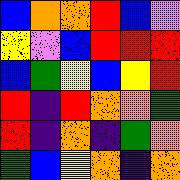[["blue", "orange", "orange", "red", "blue", "violet"], ["yellow", "violet", "blue", "red", "red", "red"], ["blue", "green", "yellow", "blue", "yellow", "red"], ["red", "indigo", "red", "orange", "orange", "green"], ["red", "indigo", "orange", "indigo", "green", "orange"], ["green", "blue", "yellow", "orange", "indigo", "orange"]]